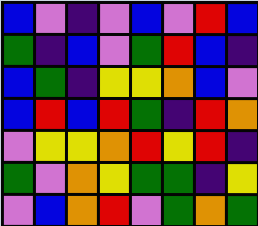[["blue", "violet", "indigo", "violet", "blue", "violet", "red", "blue"], ["green", "indigo", "blue", "violet", "green", "red", "blue", "indigo"], ["blue", "green", "indigo", "yellow", "yellow", "orange", "blue", "violet"], ["blue", "red", "blue", "red", "green", "indigo", "red", "orange"], ["violet", "yellow", "yellow", "orange", "red", "yellow", "red", "indigo"], ["green", "violet", "orange", "yellow", "green", "green", "indigo", "yellow"], ["violet", "blue", "orange", "red", "violet", "green", "orange", "green"]]